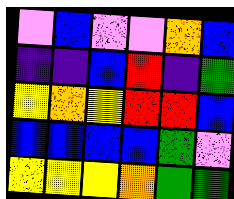[["violet", "blue", "violet", "violet", "orange", "blue"], ["indigo", "indigo", "blue", "red", "indigo", "green"], ["yellow", "orange", "yellow", "red", "red", "blue"], ["blue", "blue", "blue", "blue", "green", "violet"], ["yellow", "yellow", "yellow", "orange", "green", "green"]]